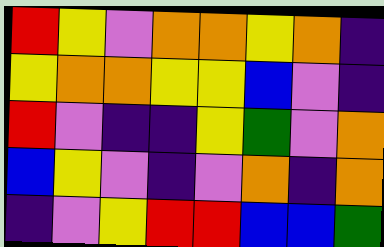[["red", "yellow", "violet", "orange", "orange", "yellow", "orange", "indigo"], ["yellow", "orange", "orange", "yellow", "yellow", "blue", "violet", "indigo"], ["red", "violet", "indigo", "indigo", "yellow", "green", "violet", "orange"], ["blue", "yellow", "violet", "indigo", "violet", "orange", "indigo", "orange"], ["indigo", "violet", "yellow", "red", "red", "blue", "blue", "green"]]